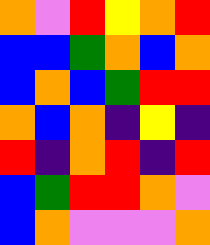[["orange", "violet", "red", "yellow", "orange", "red"], ["blue", "blue", "green", "orange", "blue", "orange"], ["blue", "orange", "blue", "green", "red", "red"], ["orange", "blue", "orange", "indigo", "yellow", "indigo"], ["red", "indigo", "orange", "red", "indigo", "red"], ["blue", "green", "red", "red", "orange", "violet"], ["blue", "orange", "violet", "violet", "violet", "orange"]]